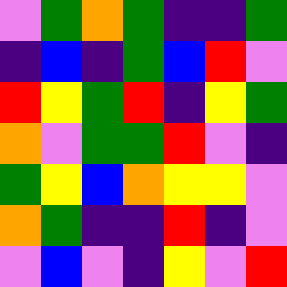[["violet", "green", "orange", "green", "indigo", "indigo", "green"], ["indigo", "blue", "indigo", "green", "blue", "red", "violet"], ["red", "yellow", "green", "red", "indigo", "yellow", "green"], ["orange", "violet", "green", "green", "red", "violet", "indigo"], ["green", "yellow", "blue", "orange", "yellow", "yellow", "violet"], ["orange", "green", "indigo", "indigo", "red", "indigo", "violet"], ["violet", "blue", "violet", "indigo", "yellow", "violet", "red"]]